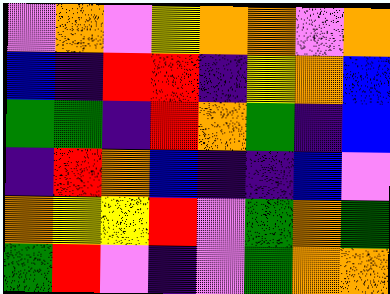[["violet", "orange", "violet", "yellow", "orange", "orange", "violet", "orange"], ["blue", "indigo", "red", "red", "indigo", "yellow", "orange", "blue"], ["green", "green", "indigo", "red", "orange", "green", "indigo", "blue"], ["indigo", "red", "orange", "blue", "indigo", "indigo", "blue", "violet"], ["orange", "yellow", "yellow", "red", "violet", "green", "orange", "green"], ["green", "red", "violet", "indigo", "violet", "green", "orange", "orange"]]